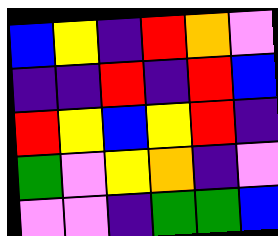[["blue", "yellow", "indigo", "red", "orange", "violet"], ["indigo", "indigo", "red", "indigo", "red", "blue"], ["red", "yellow", "blue", "yellow", "red", "indigo"], ["green", "violet", "yellow", "orange", "indigo", "violet"], ["violet", "violet", "indigo", "green", "green", "blue"]]